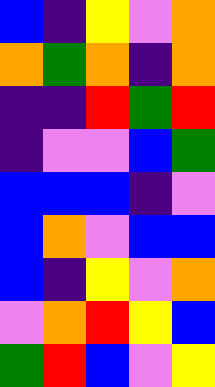[["blue", "indigo", "yellow", "violet", "orange"], ["orange", "green", "orange", "indigo", "orange"], ["indigo", "indigo", "red", "green", "red"], ["indigo", "violet", "violet", "blue", "green"], ["blue", "blue", "blue", "indigo", "violet"], ["blue", "orange", "violet", "blue", "blue"], ["blue", "indigo", "yellow", "violet", "orange"], ["violet", "orange", "red", "yellow", "blue"], ["green", "red", "blue", "violet", "yellow"]]